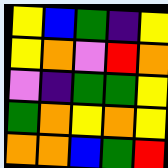[["yellow", "blue", "green", "indigo", "yellow"], ["yellow", "orange", "violet", "red", "orange"], ["violet", "indigo", "green", "green", "yellow"], ["green", "orange", "yellow", "orange", "yellow"], ["orange", "orange", "blue", "green", "red"]]